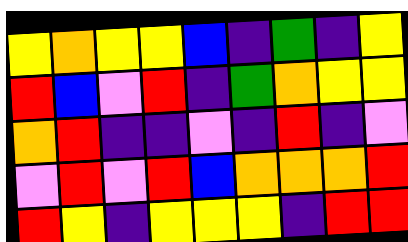[["yellow", "orange", "yellow", "yellow", "blue", "indigo", "green", "indigo", "yellow"], ["red", "blue", "violet", "red", "indigo", "green", "orange", "yellow", "yellow"], ["orange", "red", "indigo", "indigo", "violet", "indigo", "red", "indigo", "violet"], ["violet", "red", "violet", "red", "blue", "orange", "orange", "orange", "red"], ["red", "yellow", "indigo", "yellow", "yellow", "yellow", "indigo", "red", "red"]]